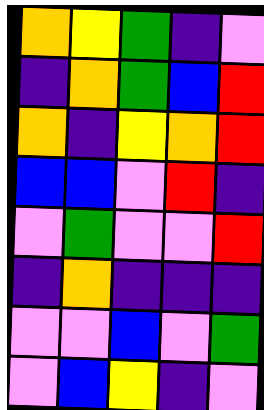[["orange", "yellow", "green", "indigo", "violet"], ["indigo", "orange", "green", "blue", "red"], ["orange", "indigo", "yellow", "orange", "red"], ["blue", "blue", "violet", "red", "indigo"], ["violet", "green", "violet", "violet", "red"], ["indigo", "orange", "indigo", "indigo", "indigo"], ["violet", "violet", "blue", "violet", "green"], ["violet", "blue", "yellow", "indigo", "violet"]]